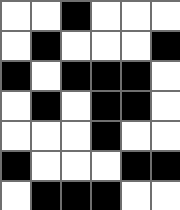[["white", "white", "black", "white", "white", "white"], ["white", "black", "white", "white", "white", "black"], ["black", "white", "black", "black", "black", "white"], ["white", "black", "white", "black", "black", "white"], ["white", "white", "white", "black", "white", "white"], ["black", "white", "white", "white", "black", "black"], ["white", "black", "black", "black", "white", "white"]]